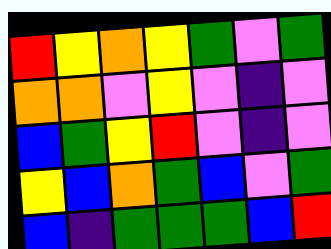[["red", "yellow", "orange", "yellow", "green", "violet", "green"], ["orange", "orange", "violet", "yellow", "violet", "indigo", "violet"], ["blue", "green", "yellow", "red", "violet", "indigo", "violet"], ["yellow", "blue", "orange", "green", "blue", "violet", "green"], ["blue", "indigo", "green", "green", "green", "blue", "red"]]